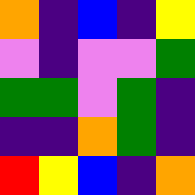[["orange", "indigo", "blue", "indigo", "yellow"], ["violet", "indigo", "violet", "violet", "green"], ["green", "green", "violet", "green", "indigo"], ["indigo", "indigo", "orange", "green", "indigo"], ["red", "yellow", "blue", "indigo", "orange"]]